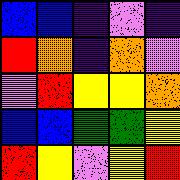[["blue", "blue", "indigo", "violet", "indigo"], ["red", "orange", "indigo", "orange", "violet"], ["violet", "red", "yellow", "yellow", "orange"], ["blue", "blue", "green", "green", "yellow"], ["red", "yellow", "violet", "yellow", "red"]]